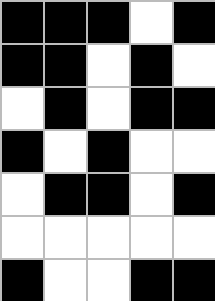[["black", "black", "black", "white", "black"], ["black", "black", "white", "black", "white"], ["white", "black", "white", "black", "black"], ["black", "white", "black", "white", "white"], ["white", "black", "black", "white", "black"], ["white", "white", "white", "white", "white"], ["black", "white", "white", "black", "black"]]